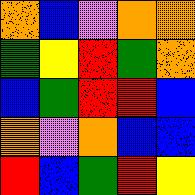[["orange", "blue", "violet", "orange", "orange"], ["green", "yellow", "red", "green", "orange"], ["blue", "green", "red", "red", "blue"], ["orange", "violet", "orange", "blue", "blue"], ["red", "blue", "green", "red", "yellow"]]